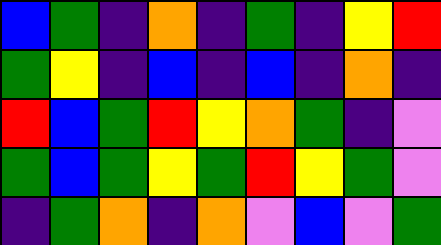[["blue", "green", "indigo", "orange", "indigo", "green", "indigo", "yellow", "red"], ["green", "yellow", "indigo", "blue", "indigo", "blue", "indigo", "orange", "indigo"], ["red", "blue", "green", "red", "yellow", "orange", "green", "indigo", "violet"], ["green", "blue", "green", "yellow", "green", "red", "yellow", "green", "violet"], ["indigo", "green", "orange", "indigo", "orange", "violet", "blue", "violet", "green"]]